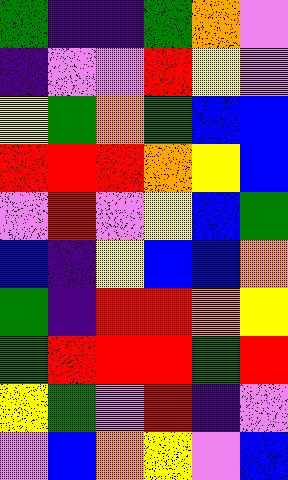[["green", "indigo", "indigo", "green", "orange", "violet"], ["indigo", "violet", "violet", "red", "yellow", "violet"], ["yellow", "green", "orange", "green", "blue", "blue"], ["red", "red", "red", "orange", "yellow", "blue"], ["violet", "red", "violet", "yellow", "blue", "green"], ["blue", "indigo", "yellow", "blue", "blue", "orange"], ["green", "indigo", "red", "red", "orange", "yellow"], ["green", "red", "red", "red", "green", "red"], ["yellow", "green", "violet", "red", "indigo", "violet"], ["violet", "blue", "orange", "yellow", "violet", "blue"]]